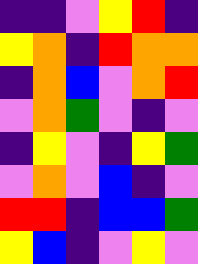[["indigo", "indigo", "violet", "yellow", "red", "indigo"], ["yellow", "orange", "indigo", "red", "orange", "orange"], ["indigo", "orange", "blue", "violet", "orange", "red"], ["violet", "orange", "green", "violet", "indigo", "violet"], ["indigo", "yellow", "violet", "indigo", "yellow", "green"], ["violet", "orange", "violet", "blue", "indigo", "violet"], ["red", "red", "indigo", "blue", "blue", "green"], ["yellow", "blue", "indigo", "violet", "yellow", "violet"]]